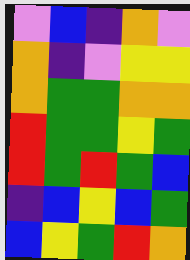[["violet", "blue", "indigo", "orange", "violet"], ["orange", "indigo", "violet", "yellow", "yellow"], ["orange", "green", "green", "orange", "orange"], ["red", "green", "green", "yellow", "green"], ["red", "green", "red", "green", "blue"], ["indigo", "blue", "yellow", "blue", "green"], ["blue", "yellow", "green", "red", "orange"]]